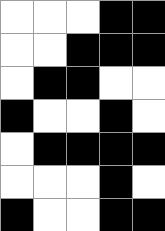[["white", "white", "white", "black", "black"], ["white", "white", "black", "black", "black"], ["white", "black", "black", "white", "white"], ["black", "white", "white", "black", "white"], ["white", "black", "black", "black", "black"], ["white", "white", "white", "black", "white"], ["black", "white", "white", "black", "black"]]